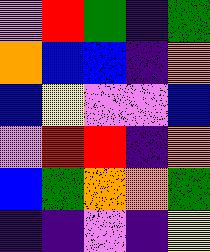[["violet", "red", "green", "indigo", "green"], ["orange", "blue", "blue", "indigo", "orange"], ["blue", "yellow", "violet", "violet", "blue"], ["violet", "red", "red", "indigo", "orange"], ["blue", "green", "orange", "orange", "green"], ["indigo", "indigo", "violet", "indigo", "yellow"]]